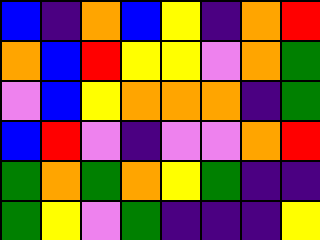[["blue", "indigo", "orange", "blue", "yellow", "indigo", "orange", "red"], ["orange", "blue", "red", "yellow", "yellow", "violet", "orange", "green"], ["violet", "blue", "yellow", "orange", "orange", "orange", "indigo", "green"], ["blue", "red", "violet", "indigo", "violet", "violet", "orange", "red"], ["green", "orange", "green", "orange", "yellow", "green", "indigo", "indigo"], ["green", "yellow", "violet", "green", "indigo", "indigo", "indigo", "yellow"]]